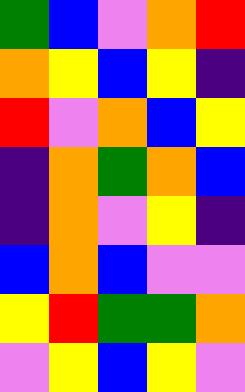[["green", "blue", "violet", "orange", "red"], ["orange", "yellow", "blue", "yellow", "indigo"], ["red", "violet", "orange", "blue", "yellow"], ["indigo", "orange", "green", "orange", "blue"], ["indigo", "orange", "violet", "yellow", "indigo"], ["blue", "orange", "blue", "violet", "violet"], ["yellow", "red", "green", "green", "orange"], ["violet", "yellow", "blue", "yellow", "violet"]]